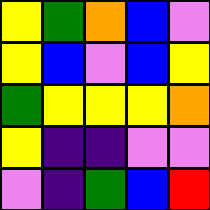[["yellow", "green", "orange", "blue", "violet"], ["yellow", "blue", "violet", "blue", "yellow"], ["green", "yellow", "yellow", "yellow", "orange"], ["yellow", "indigo", "indigo", "violet", "violet"], ["violet", "indigo", "green", "blue", "red"]]